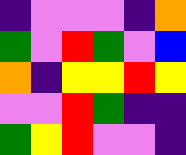[["indigo", "violet", "violet", "violet", "indigo", "orange"], ["green", "violet", "red", "green", "violet", "blue"], ["orange", "indigo", "yellow", "yellow", "red", "yellow"], ["violet", "violet", "red", "green", "indigo", "indigo"], ["green", "yellow", "red", "violet", "violet", "indigo"]]